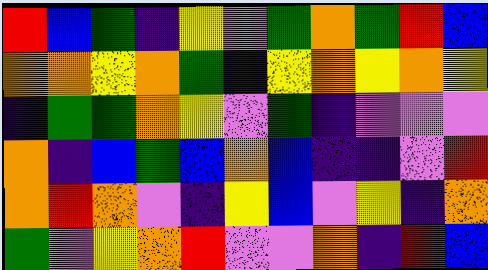[["red", "blue", "green", "indigo", "yellow", "violet", "green", "orange", "green", "red", "blue"], ["orange", "orange", "yellow", "orange", "green", "indigo", "yellow", "orange", "yellow", "orange", "yellow"], ["indigo", "green", "green", "orange", "yellow", "violet", "green", "indigo", "violet", "violet", "violet"], ["orange", "indigo", "blue", "green", "blue", "orange", "blue", "indigo", "indigo", "violet", "red"], ["orange", "red", "orange", "violet", "indigo", "yellow", "blue", "violet", "yellow", "indigo", "orange"], ["green", "violet", "yellow", "orange", "red", "violet", "violet", "orange", "indigo", "red", "blue"]]